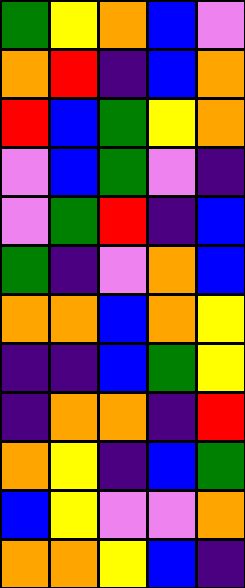[["green", "yellow", "orange", "blue", "violet"], ["orange", "red", "indigo", "blue", "orange"], ["red", "blue", "green", "yellow", "orange"], ["violet", "blue", "green", "violet", "indigo"], ["violet", "green", "red", "indigo", "blue"], ["green", "indigo", "violet", "orange", "blue"], ["orange", "orange", "blue", "orange", "yellow"], ["indigo", "indigo", "blue", "green", "yellow"], ["indigo", "orange", "orange", "indigo", "red"], ["orange", "yellow", "indigo", "blue", "green"], ["blue", "yellow", "violet", "violet", "orange"], ["orange", "orange", "yellow", "blue", "indigo"]]